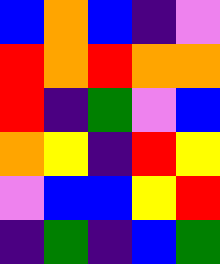[["blue", "orange", "blue", "indigo", "violet"], ["red", "orange", "red", "orange", "orange"], ["red", "indigo", "green", "violet", "blue"], ["orange", "yellow", "indigo", "red", "yellow"], ["violet", "blue", "blue", "yellow", "red"], ["indigo", "green", "indigo", "blue", "green"]]